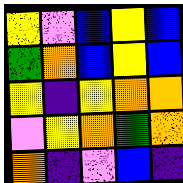[["yellow", "violet", "blue", "yellow", "blue"], ["green", "orange", "blue", "yellow", "blue"], ["yellow", "indigo", "yellow", "orange", "orange"], ["violet", "yellow", "orange", "green", "orange"], ["orange", "indigo", "violet", "blue", "indigo"]]